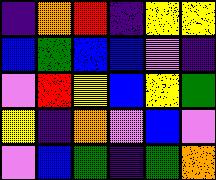[["indigo", "orange", "red", "indigo", "yellow", "yellow"], ["blue", "green", "blue", "blue", "violet", "indigo"], ["violet", "red", "yellow", "blue", "yellow", "green"], ["yellow", "indigo", "orange", "violet", "blue", "violet"], ["violet", "blue", "green", "indigo", "green", "orange"]]